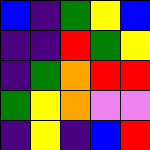[["blue", "indigo", "green", "yellow", "blue"], ["indigo", "indigo", "red", "green", "yellow"], ["indigo", "green", "orange", "red", "red"], ["green", "yellow", "orange", "violet", "violet"], ["indigo", "yellow", "indigo", "blue", "red"]]